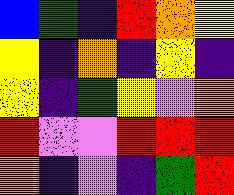[["blue", "green", "indigo", "red", "orange", "yellow"], ["yellow", "indigo", "orange", "indigo", "yellow", "indigo"], ["yellow", "indigo", "green", "yellow", "violet", "orange"], ["red", "violet", "violet", "red", "red", "red"], ["orange", "indigo", "violet", "indigo", "green", "red"]]